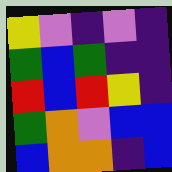[["yellow", "violet", "indigo", "violet", "indigo"], ["green", "blue", "green", "indigo", "indigo"], ["red", "blue", "red", "yellow", "indigo"], ["green", "orange", "violet", "blue", "blue"], ["blue", "orange", "orange", "indigo", "blue"]]